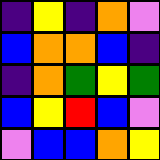[["indigo", "yellow", "indigo", "orange", "violet"], ["blue", "orange", "orange", "blue", "indigo"], ["indigo", "orange", "green", "yellow", "green"], ["blue", "yellow", "red", "blue", "violet"], ["violet", "blue", "blue", "orange", "yellow"]]